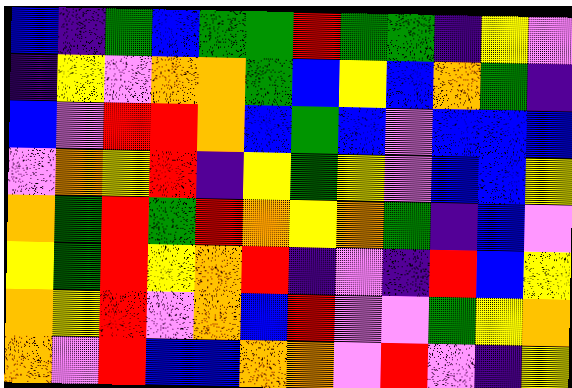[["blue", "indigo", "green", "blue", "green", "green", "red", "green", "green", "indigo", "yellow", "violet"], ["indigo", "yellow", "violet", "orange", "orange", "green", "blue", "yellow", "blue", "orange", "green", "indigo"], ["blue", "violet", "red", "red", "orange", "blue", "green", "blue", "violet", "blue", "blue", "blue"], ["violet", "orange", "yellow", "red", "indigo", "yellow", "green", "yellow", "violet", "blue", "blue", "yellow"], ["orange", "green", "red", "green", "red", "orange", "yellow", "orange", "green", "indigo", "blue", "violet"], ["yellow", "green", "red", "yellow", "orange", "red", "indigo", "violet", "indigo", "red", "blue", "yellow"], ["orange", "yellow", "red", "violet", "orange", "blue", "red", "violet", "violet", "green", "yellow", "orange"], ["orange", "violet", "red", "blue", "blue", "orange", "orange", "violet", "red", "violet", "indigo", "yellow"]]